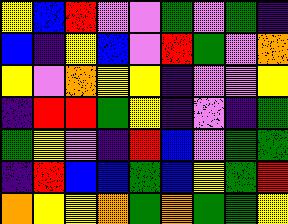[["yellow", "blue", "red", "violet", "violet", "green", "violet", "green", "indigo"], ["blue", "indigo", "yellow", "blue", "violet", "red", "green", "violet", "orange"], ["yellow", "violet", "orange", "yellow", "yellow", "indigo", "violet", "violet", "yellow"], ["indigo", "red", "red", "green", "yellow", "indigo", "violet", "indigo", "green"], ["green", "yellow", "violet", "indigo", "red", "blue", "violet", "green", "green"], ["indigo", "red", "blue", "blue", "green", "blue", "yellow", "green", "red"], ["orange", "yellow", "yellow", "orange", "green", "orange", "green", "green", "yellow"]]